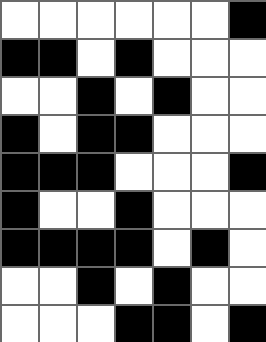[["white", "white", "white", "white", "white", "white", "black"], ["black", "black", "white", "black", "white", "white", "white"], ["white", "white", "black", "white", "black", "white", "white"], ["black", "white", "black", "black", "white", "white", "white"], ["black", "black", "black", "white", "white", "white", "black"], ["black", "white", "white", "black", "white", "white", "white"], ["black", "black", "black", "black", "white", "black", "white"], ["white", "white", "black", "white", "black", "white", "white"], ["white", "white", "white", "black", "black", "white", "black"]]